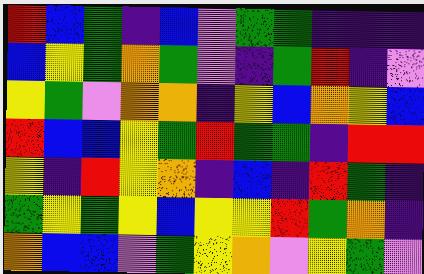[["red", "blue", "green", "indigo", "blue", "violet", "green", "green", "indigo", "indigo", "indigo"], ["blue", "yellow", "green", "orange", "green", "violet", "indigo", "green", "red", "indigo", "violet"], ["yellow", "green", "violet", "orange", "orange", "indigo", "yellow", "blue", "orange", "yellow", "blue"], ["red", "blue", "blue", "yellow", "green", "red", "green", "green", "indigo", "red", "red"], ["yellow", "indigo", "red", "yellow", "orange", "indigo", "blue", "indigo", "red", "green", "indigo"], ["green", "yellow", "green", "yellow", "blue", "yellow", "yellow", "red", "green", "orange", "indigo"], ["orange", "blue", "blue", "violet", "green", "yellow", "orange", "violet", "yellow", "green", "violet"]]